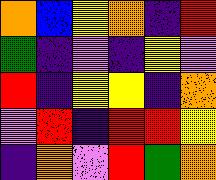[["orange", "blue", "yellow", "orange", "indigo", "red"], ["green", "indigo", "violet", "indigo", "yellow", "violet"], ["red", "indigo", "yellow", "yellow", "indigo", "orange"], ["violet", "red", "indigo", "red", "red", "yellow"], ["indigo", "orange", "violet", "red", "green", "orange"]]